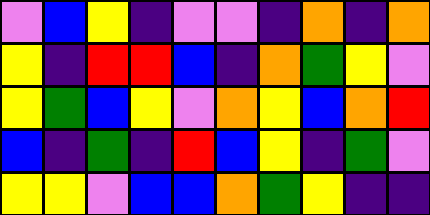[["violet", "blue", "yellow", "indigo", "violet", "violet", "indigo", "orange", "indigo", "orange"], ["yellow", "indigo", "red", "red", "blue", "indigo", "orange", "green", "yellow", "violet"], ["yellow", "green", "blue", "yellow", "violet", "orange", "yellow", "blue", "orange", "red"], ["blue", "indigo", "green", "indigo", "red", "blue", "yellow", "indigo", "green", "violet"], ["yellow", "yellow", "violet", "blue", "blue", "orange", "green", "yellow", "indigo", "indigo"]]